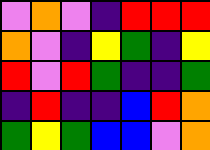[["violet", "orange", "violet", "indigo", "red", "red", "red"], ["orange", "violet", "indigo", "yellow", "green", "indigo", "yellow"], ["red", "violet", "red", "green", "indigo", "indigo", "green"], ["indigo", "red", "indigo", "indigo", "blue", "red", "orange"], ["green", "yellow", "green", "blue", "blue", "violet", "orange"]]